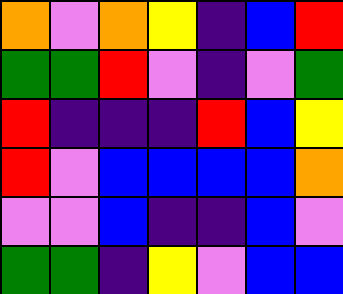[["orange", "violet", "orange", "yellow", "indigo", "blue", "red"], ["green", "green", "red", "violet", "indigo", "violet", "green"], ["red", "indigo", "indigo", "indigo", "red", "blue", "yellow"], ["red", "violet", "blue", "blue", "blue", "blue", "orange"], ["violet", "violet", "blue", "indigo", "indigo", "blue", "violet"], ["green", "green", "indigo", "yellow", "violet", "blue", "blue"]]